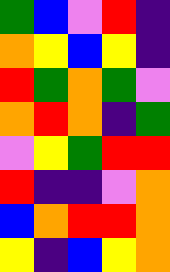[["green", "blue", "violet", "red", "indigo"], ["orange", "yellow", "blue", "yellow", "indigo"], ["red", "green", "orange", "green", "violet"], ["orange", "red", "orange", "indigo", "green"], ["violet", "yellow", "green", "red", "red"], ["red", "indigo", "indigo", "violet", "orange"], ["blue", "orange", "red", "red", "orange"], ["yellow", "indigo", "blue", "yellow", "orange"]]